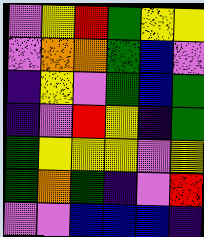[["violet", "yellow", "red", "green", "yellow", "yellow"], ["violet", "orange", "orange", "green", "blue", "violet"], ["indigo", "yellow", "violet", "green", "blue", "green"], ["indigo", "violet", "red", "yellow", "indigo", "green"], ["green", "yellow", "yellow", "yellow", "violet", "yellow"], ["green", "orange", "green", "indigo", "violet", "red"], ["violet", "violet", "blue", "blue", "blue", "indigo"]]